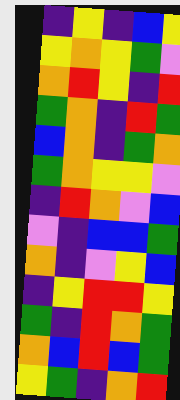[["indigo", "yellow", "indigo", "blue", "yellow"], ["yellow", "orange", "yellow", "green", "violet"], ["orange", "red", "yellow", "indigo", "red"], ["green", "orange", "indigo", "red", "green"], ["blue", "orange", "indigo", "green", "orange"], ["green", "orange", "yellow", "yellow", "violet"], ["indigo", "red", "orange", "violet", "blue"], ["violet", "indigo", "blue", "blue", "green"], ["orange", "indigo", "violet", "yellow", "blue"], ["indigo", "yellow", "red", "red", "yellow"], ["green", "indigo", "red", "orange", "green"], ["orange", "blue", "red", "blue", "green"], ["yellow", "green", "indigo", "orange", "red"]]